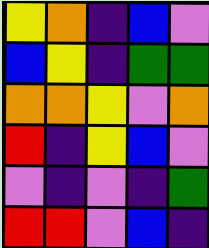[["yellow", "orange", "indigo", "blue", "violet"], ["blue", "yellow", "indigo", "green", "green"], ["orange", "orange", "yellow", "violet", "orange"], ["red", "indigo", "yellow", "blue", "violet"], ["violet", "indigo", "violet", "indigo", "green"], ["red", "red", "violet", "blue", "indigo"]]